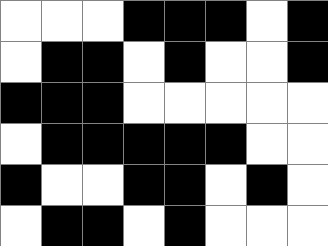[["white", "white", "white", "black", "black", "black", "white", "black"], ["white", "black", "black", "white", "black", "white", "white", "black"], ["black", "black", "black", "white", "white", "white", "white", "white"], ["white", "black", "black", "black", "black", "black", "white", "white"], ["black", "white", "white", "black", "black", "white", "black", "white"], ["white", "black", "black", "white", "black", "white", "white", "white"]]